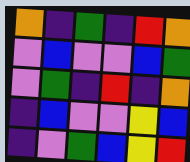[["orange", "indigo", "green", "indigo", "red", "orange"], ["violet", "blue", "violet", "violet", "blue", "green"], ["violet", "green", "indigo", "red", "indigo", "orange"], ["indigo", "blue", "violet", "violet", "yellow", "blue"], ["indigo", "violet", "green", "blue", "yellow", "red"]]